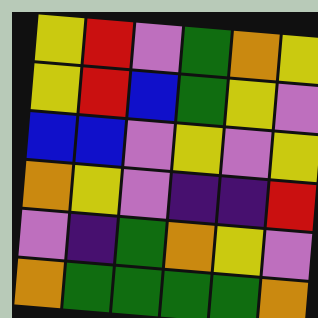[["yellow", "red", "violet", "green", "orange", "yellow"], ["yellow", "red", "blue", "green", "yellow", "violet"], ["blue", "blue", "violet", "yellow", "violet", "yellow"], ["orange", "yellow", "violet", "indigo", "indigo", "red"], ["violet", "indigo", "green", "orange", "yellow", "violet"], ["orange", "green", "green", "green", "green", "orange"]]